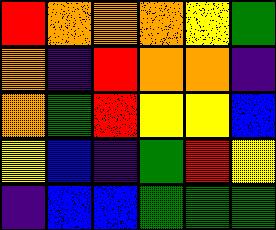[["red", "orange", "orange", "orange", "yellow", "green"], ["orange", "indigo", "red", "orange", "orange", "indigo"], ["orange", "green", "red", "yellow", "yellow", "blue"], ["yellow", "blue", "indigo", "green", "red", "yellow"], ["indigo", "blue", "blue", "green", "green", "green"]]